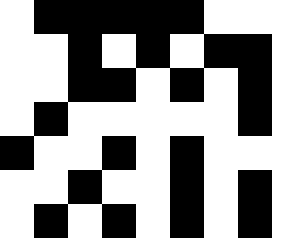[["white", "black", "black", "black", "black", "black", "white", "white", "white"], ["white", "white", "black", "white", "black", "white", "black", "black", "white"], ["white", "white", "black", "black", "white", "black", "white", "black", "white"], ["white", "black", "white", "white", "white", "white", "white", "black", "white"], ["black", "white", "white", "black", "white", "black", "white", "white", "white"], ["white", "white", "black", "white", "white", "black", "white", "black", "white"], ["white", "black", "white", "black", "white", "black", "white", "black", "white"]]